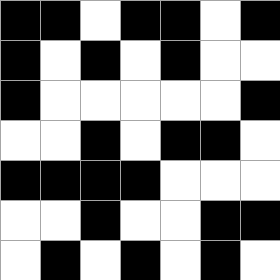[["black", "black", "white", "black", "black", "white", "black"], ["black", "white", "black", "white", "black", "white", "white"], ["black", "white", "white", "white", "white", "white", "black"], ["white", "white", "black", "white", "black", "black", "white"], ["black", "black", "black", "black", "white", "white", "white"], ["white", "white", "black", "white", "white", "black", "black"], ["white", "black", "white", "black", "white", "black", "white"]]